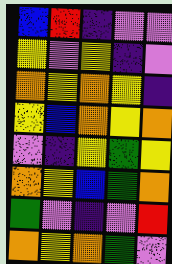[["blue", "red", "indigo", "violet", "violet"], ["yellow", "violet", "yellow", "indigo", "violet"], ["orange", "yellow", "orange", "yellow", "indigo"], ["yellow", "blue", "orange", "yellow", "orange"], ["violet", "indigo", "yellow", "green", "yellow"], ["orange", "yellow", "blue", "green", "orange"], ["green", "violet", "indigo", "violet", "red"], ["orange", "yellow", "orange", "green", "violet"]]